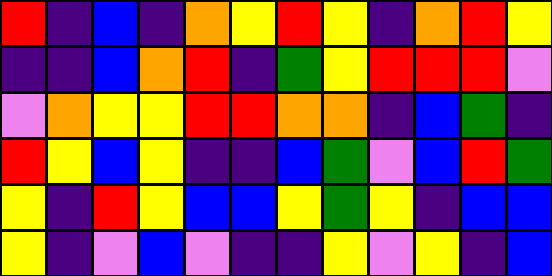[["red", "indigo", "blue", "indigo", "orange", "yellow", "red", "yellow", "indigo", "orange", "red", "yellow"], ["indigo", "indigo", "blue", "orange", "red", "indigo", "green", "yellow", "red", "red", "red", "violet"], ["violet", "orange", "yellow", "yellow", "red", "red", "orange", "orange", "indigo", "blue", "green", "indigo"], ["red", "yellow", "blue", "yellow", "indigo", "indigo", "blue", "green", "violet", "blue", "red", "green"], ["yellow", "indigo", "red", "yellow", "blue", "blue", "yellow", "green", "yellow", "indigo", "blue", "blue"], ["yellow", "indigo", "violet", "blue", "violet", "indigo", "indigo", "yellow", "violet", "yellow", "indigo", "blue"]]